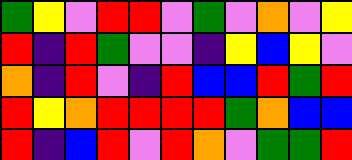[["green", "yellow", "violet", "red", "red", "violet", "green", "violet", "orange", "violet", "yellow"], ["red", "indigo", "red", "green", "violet", "violet", "indigo", "yellow", "blue", "yellow", "violet"], ["orange", "indigo", "red", "violet", "indigo", "red", "blue", "blue", "red", "green", "red"], ["red", "yellow", "orange", "red", "red", "red", "red", "green", "orange", "blue", "blue"], ["red", "indigo", "blue", "red", "violet", "red", "orange", "violet", "green", "green", "red"]]